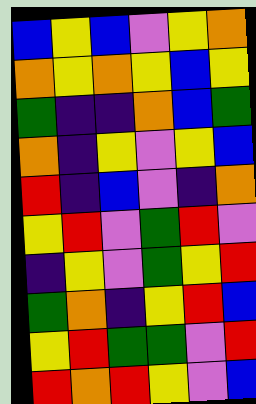[["blue", "yellow", "blue", "violet", "yellow", "orange"], ["orange", "yellow", "orange", "yellow", "blue", "yellow"], ["green", "indigo", "indigo", "orange", "blue", "green"], ["orange", "indigo", "yellow", "violet", "yellow", "blue"], ["red", "indigo", "blue", "violet", "indigo", "orange"], ["yellow", "red", "violet", "green", "red", "violet"], ["indigo", "yellow", "violet", "green", "yellow", "red"], ["green", "orange", "indigo", "yellow", "red", "blue"], ["yellow", "red", "green", "green", "violet", "red"], ["red", "orange", "red", "yellow", "violet", "blue"]]